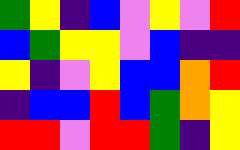[["green", "yellow", "indigo", "blue", "violet", "yellow", "violet", "red"], ["blue", "green", "yellow", "yellow", "violet", "blue", "indigo", "indigo"], ["yellow", "indigo", "violet", "yellow", "blue", "blue", "orange", "red"], ["indigo", "blue", "blue", "red", "blue", "green", "orange", "yellow"], ["red", "red", "violet", "red", "red", "green", "indigo", "yellow"]]